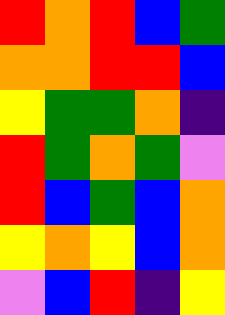[["red", "orange", "red", "blue", "green"], ["orange", "orange", "red", "red", "blue"], ["yellow", "green", "green", "orange", "indigo"], ["red", "green", "orange", "green", "violet"], ["red", "blue", "green", "blue", "orange"], ["yellow", "orange", "yellow", "blue", "orange"], ["violet", "blue", "red", "indigo", "yellow"]]